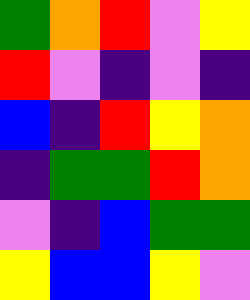[["green", "orange", "red", "violet", "yellow"], ["red", "violet", "indigo", "violet", "indigo"], ["blue", "indigo", "red", "yellow", "orange"], ["indigo", "green", "green", "red", "orange"], ["violet", "indigo", "blue", "green", "green"], ["yellow", "blue", "blue", "yellow", "violet"]]